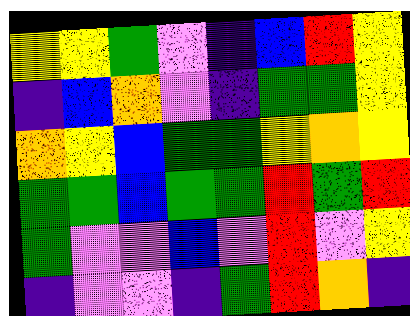[["yellow", "yellow", "green", "violet", "indigo", "blue", "red", "yellow"], ["indigo", "blue", "orange", "violet", "indigo", "green", "green", "yellow"], ["orange", "yellow", "blue", "green", "green", "yellow", "orange", "yellow"], ["green", "green", "blue", "green", "green", "red", "green", "red"], ["green", "violet", "violet", "blue", "violet", "red", "violet", "yellow"], ["indigo", "violet", "violet", "indigo", "green", "red", "orange", "indigo"]]